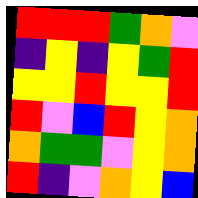[["red", "red", "red", "green", "orange", "violet"], ["indigo", "yellow", "indigo", "yellow", "green", "red"], ["yellow", "yellow", "red", "yellow", "yellow", "red"], ["red", "violet", "blue", "red", "yellow", "orange"], ["orange", "green", "green", "violet", "yellow", "orange"], ["red", "indigo", "violet", "orange", "yellow", "blue"]]